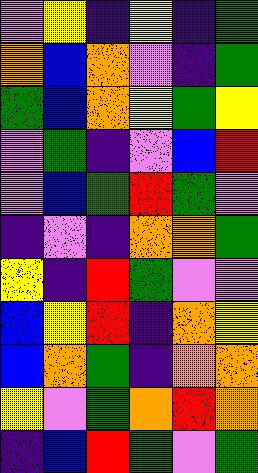[["violet", "yellow", "indigo", "yellow", "indigo", "green"], ["orange", "blue", "orange", "violet", "indigo", "green"], ["green", "blue", "orange", "yellow", "green", "yellow"], ["violet", "green", "indigo", "violet", "blue", "red"], ["violet", "blue", "green", "red", "green", "violet"], ["indigo", "violet", "indigo", "orange", "orange", "green"], ["yellow", "indigo", "red", "green", "violet", "violet"], ["blue", "yellow", "red", "indigo", "orange", "yellow"], ["blue", "orange", "green", "indigo", "orange", "orange"], ["yellow", "violet", "green", "orange", "red", "orange"], ["indigo", "blue", "red", "green", "violet", "green"]]